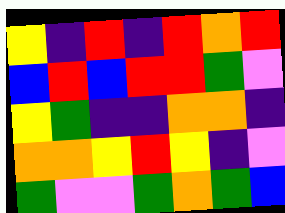[["yellow", "indigo", "red", "indigo", "red", "orange", "red"], ["blue", "red", "blue", "red", "red", "green", "violet"], ["yellow", "green", "indigo", "indigo", "orange", "orange", "indigo"], ["orange", "orange", "yellow", "red", "yellow", "indigo", "violet"], ["green", "violet", "violet", "green", "orange", "green", "blue"]]